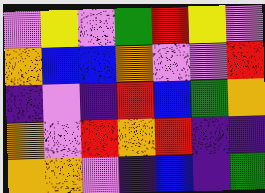[["violet", "yellow", "violet", "green", "red", "yellow", "violet"], ["orange", "blue", "blue", "orange", "violet", "violet", "red"], ["indigo", "violet", "indigo", "red", "blue", "green", "orange"], ["orange", "violet", "red", "orange", "red", "indigo", "indigo"], ["orange", "orange", "violet", "indigo", "blue", "indigo", "green"]]